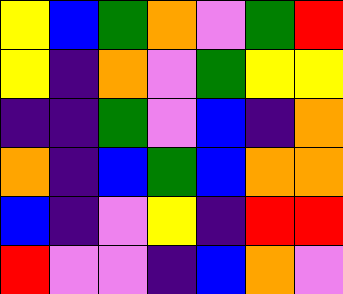[["yellow", "blue", "green", "orange", "violet", "green", "red"], ["yellow", "indigo", "orange", "violet", "green", "yellow", "yellow"], ["indigo", "indigo", "green", "violet", "blue", "indigo", "orange"], ["orange", "indigo", "blue", "green", "blue", "orange", "orange"], ["blue", "indigo", "violet", "yellow", "indigo", "red", "red"], ["red", "violet", "violet", "indigo", "blue", "orange", "violet"]]